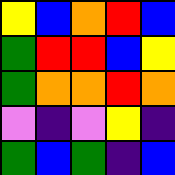[["yellow", "blue", "orange", "red", "blue"], ["green", "red", "red", "blue", "yellow"], ["green", "orange", "orange", "red", "orange"], ["violet", "indigo", "violet", "yellow", "indigo"], ["green", "blue", "green", "indigo", "blue"]]